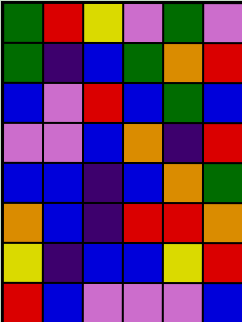[["green", "red", "yellow", "violet", "green", "violet"], ["green", "indigo", "blue", "green", "orange", "red"], ["blue", "violet", "red", "blue", "green", "blue"], ["violet", "violet", "blue", "orange", "indigo", "red"], ["blue", "blue", "indigo", "blue", "orange", "green"], ["orange", "blue", "indigo", "red", "red", "orange"], ["yellow", "indigo", "blue", "blue", "yellow", "red"], ["red", "blue", "violet", "violet", "violet", "blue"]]